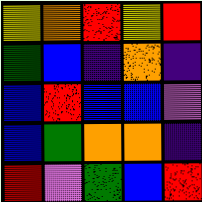[["yellow", "orange", "red", "yellow", "red"], ["green", "blue", "indigo", "orange", "indigo"], ["blue", "red", "blue", "blue", "violet"], ["blue", "green", "orange", "orange", "indigo"], ["red", "violet", "green", "blue", "red"]]